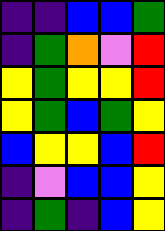[["indigo", "indigo", "blue", "blue", "green"], ["indigo", "green", "orange", "violet", "red"], ["yellow", "green", "yellow", "yellow", "red"], ["yellow", "green", "blue", "green", "yellow"], ["blue", "yellow", "yellow", "blue", "red"], ["indigo", "violet", "blue", "blue", "yellow"], ["indigo", "green", "indigo", "blue", "yellow"]]